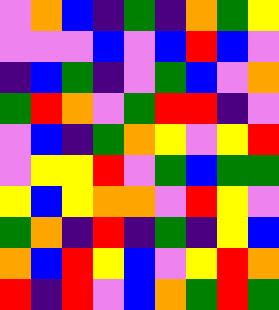[["violet", "orange", "blue", "indigo", "green", "indigo", "orange", "green", "yellow"], ["violet", "violet", "violet", "blue", "violet", "blue", "red", "blue", "violet"], ["indigo", "blue", "green", "indigo", "violet", "green", "blue", "violet", "orange"], ["green", "red", "orange", "violet", "green", "red", "red", "indigo", "violet"], ["violet", "blue", "indigo", "green", "orange", "yellow", "violet", "yellow", "red"], ["violet", "yellow", "yellow", "red", "violet", "green", "blue", "green", "green"], ["yellow", "blue", "yellow", "orange", "orange", "violet", "red", "yellow", "violet"], ["green", "orange", "indigo", "red", "indigo", "green", "indigo", "yellow", "blue"], ["orange", "blue", "red", "yellow", "blue", "violet", "yellow", "red", "orange"], ["red", "indigo", "red", "violet", "blue", "orange", "green", "red", "green"]]